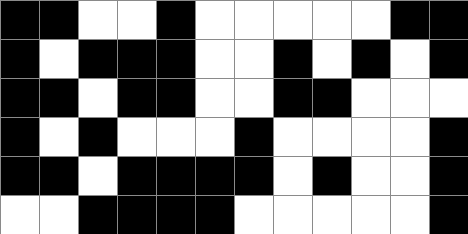[["black", "black", "white", "white", "black", "white", "white", "white", "white", "white", "black", "black"], ["black", "white", "black", "black", "black", "white", "white", "black", "white", "black", "white", "black"], ["black", "black", "white", "black", "black", "white", "white", "black", "black", "white", "white", "white"], ["black", "white", "black", "white", "white", "white", "black", "white", "white", "white", "white", "black"], ["black", "black", "white", "black", "black", "black", "black", "white", "black", "white", "white", "black"], ["white", "white", "black", "black", "black", "black", "white", "white", "white", "white", "white", "black"]]